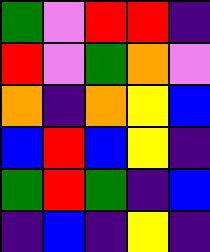[["green", "violet", "red", "red", "indigo"], ["red", "violet", "green", "orange", "violet"], ["orange", "indigo", "orange", "yellow", "blue"], ["blue", "red", "blue", "yellow", "indigo"], ["green", "red", "green", "indigo", "blue"], ["indigo", "blue", "indigo", "yellow", "indigo"]]